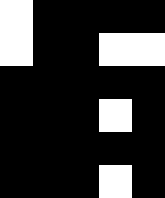[["white", "black", "black", "black", "black"], ["white", "black", "black", "white", "white"], ["black", "black", "black", "black", "black"], ["black", "black", "black", "white", "black"], ["black", "black", "black", "black", "black"], ["black", "black", "black", "white", "black"]]